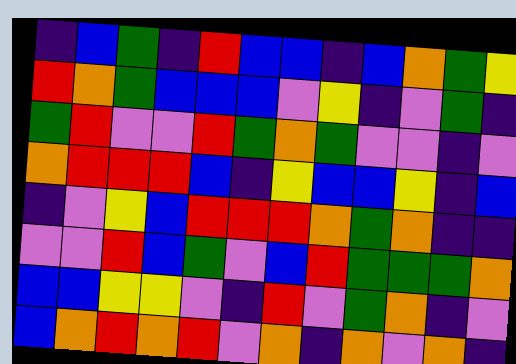[["indigo", "blue", "green", "indigo", "red", "blue", "blue", "indigo", "blue", "orange", "green", "yellow"], ["red", "orange", "green", "blue", "blue", "blue", "violet", "yellow", "indigo", "violet", "green", "indigo"], ["green", "red", "violet", "violet", "red", "green", "orange", "green", "violet", "violet", "indigo", "violet"], ["orange", "red", "red", "red", "blue", "indigo", "yellow", "blue", "blue", "yellow", "indigo", "blue"], ["indigo", "violet", "yellow", "blue", "red", "red", "red", "orange", "green", "orange", "indigo", "indigo"], ["violet", "violet", "red", "blue", "green", "violet", "blue", "red", "green", "green", "green", "orange"], ["blue", "blue", "yellow", "yellow", "violet", "indigo", "red", "violet", "green", "orange", "indigo", "violet"], ["blue", "orange", "red", "orange", "red", "violet", "orange", "indigo", "orange", "violet", "orange", "indigo"]]